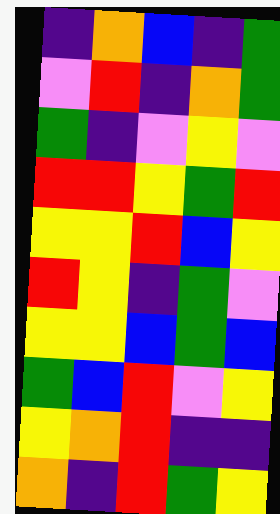[["indigo", "orange", "blue", "indigo", "green"], ["violet", "red", "indigo", "orange", "green"], ["green", "indigo", "violet", "yellow", "violet"], ["red", "red", "yellow", "green", "red"], ["yellow", "yellow", "red", "blue", "yellow"], ["red", "yellow", "indigo", "green", "violet"], ["yellow", "yellow", "blue", "green", "blue"], ["green", "blue", "red", "violet", "yellow"], ["yellow", "orange", "red", "indigo", "indigo"], ["orange", "indigo", "red", "green", "yellow"]]